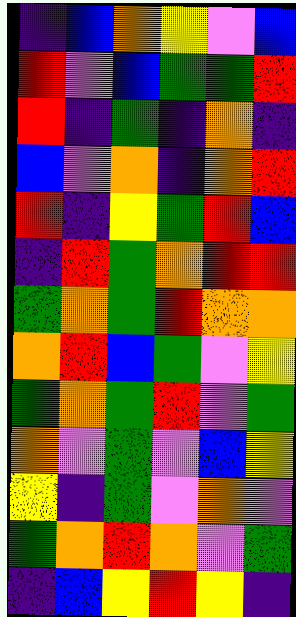[["indigo", "blue", "orange", "yellow", "violet", "blue"], ["red", "violet", "blue", "green", "green", "red"], ["red", "indigo", "green", "indigo", "orange", "indigo"], ["blue", "violet", "orange", "indigo", "orange", "red"], ["red", "indigo", "yellow", "green", "red", "blue"], ["indigo", "red", "green", "orange", "red", "red"], ["green", "orange", "green", "red", "orange", "orange"], ["orange", "red", "blue", "green", "violet", "yellow"], ["green", "orange", "green", "red", "violet", "green"], ["orange", "violet", "green", "violet", "blue", "yellow"], ["yellow", "indigo", "green", "violet", "orange", "violet"], ["green", "orange", "red", "orange", "violet", "green"], ["indigo", "blue", "yellow", "red", "yellow", "indigo"]]